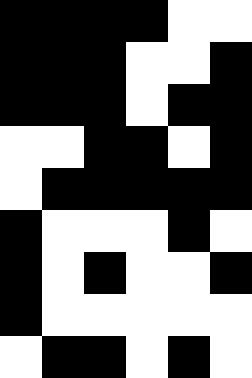[["black", "black", "black", "black", "white", "white"], ["black", "black", "black", "white", "white", "black"], ["black", "black", "black", "white", "black", "black"], ["white", "white", "black", "black", "white", "black"], ["white", "black", "black", "black", "black", "black"], ["black", "white", "white", "white", "black", "white"], ["black", "white", "black", "white", "white", "black"], ["black", "white", "white", "white", "white", "white"], ["white", "black", "black", "white", "black", "white"]]